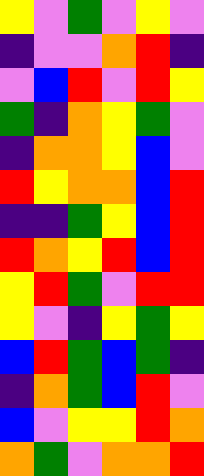[["yellow", "violet", "green", "violet", "yellow", "violet"], ["indigo", "violet", "violet", "orange", "red", "indigo"], ["violet", "blue", "red", "violet", "red", "yellow"], ["green", "indigo", "orange", "yellow", "green", "violet"], ["indigo", "orange", "orange", "yellow", "blue", "violet"], ["red", "yellow", "orange", "orange", "blue", "red"], ["indigo", "indigo", "green", "yellow", "blue", "red"], ["red", "orange", "yellow", "red", "blue", "red"], ["yellow", "red", "green", "violet", "red", "red"], ["yellow", "violet", "indigo", "yellow", "green", "yellow"], ["blue", "red", "green", "blue", "green", "indigo"], ["indigo", "orange", "green", "blue", "red", "violet"], ["blue", "violet", "yellow", "yellow", "red", "orange"], ["orange", "green", "violet", "orange", "orange", "red"]]